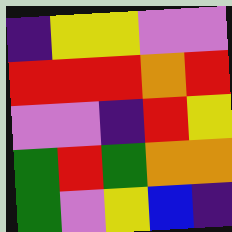[["indigo", "yellow", "yellow", "violet", "violet"], ["red", "red", "red", "orange", "red"], ["violet", "violet", "indigo", "red", "yellow"], ["green", "red", "green", "orange", "orange"], ["green", "violet", "yellow", "blue", "indigo"]]